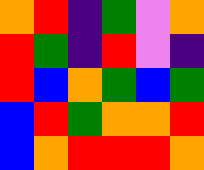[["orange", "red", "indigo", "green", "violet", "orange"], ["red", "green", "indigo", "red", "violet", "indigo"], ["red", "blue", "orange", "green", "blue", "green"], ["blue", "red", "green", "orange", "orange", "red"], ["blue", "orange", "red", "red", "red", "orange"]]